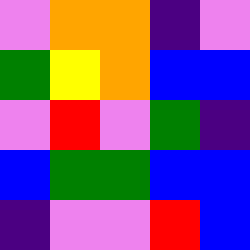[["violet", "orange", "orange", "indigo", "violet"], ["green", "yellow", "orange", "blue", "blue"], ["violet", "red", "violet", "green", "indigo"], ["blue", "green", "green", "blue", "blue"], ["indigo", "violet", "violet", "red", "blue"]]